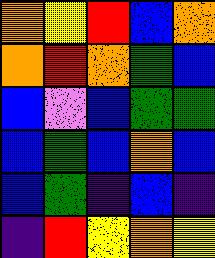[["orange", "yellow", "red", "blue", "orange"], ["orange", "red", "orange", "green", "blue"], ["blue", "violet", "blue", "green", "green"], ["blue", "green", "blue", "orange", "blue"], ["blue", "green", "indigo", "blue", "indigo"], ["indigo", "red", "yellow", "orange", "yellow"]]